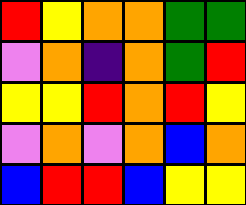[["red", "yellow", "orange", "orange", "green", "green"], ["violet", "orange", "indigo", "orange", "green", "red"], ["yellow", "yellow", "red", "orange", "red", "yellow"], ["violet", "orange", "violet", "orange", "blue", "orange"], ["blue", "red", "red", "blue", "yellow", "yellow"]]